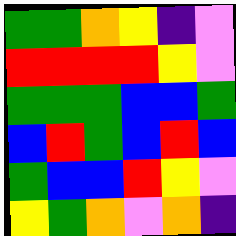[["green", "green", "orange", "yellow", "indigo", "violet"], ["red", "red", "red", "red", "yellow", "violet"], ["green", "green", "green", "blue", "blue", "green"], ["blue", "red", "green", "blue", "red", "blue"], ["green", "blue", "blue", "red", "yellow", "violet"], ["yellow", "green", "orange", "violet", "orange", "indigo"]]